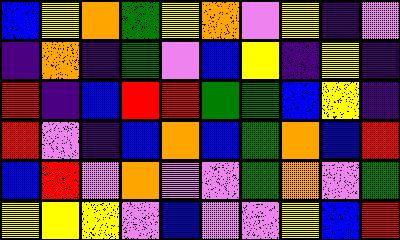[["blue", "yellow", "orange", "green", "yellow", "orange", "violet", "yellow", "indigo", "violet"], ["indigo", "orange", "indigo", "green", "violet", "blue", "yellow", "indigo", "yellow", "indigo"], ["red", "indigo", "blue", "red", "red", "green", "green", "blue", "yellow", "indigo"], ["red", "violet", "indigo", "blue", "orange", "blue", "green", "orange", "blue", "red"], ["blue", "red", "violet", "orange", "violet", "violet", "green", "orange", "violet", "green"], ["yellow", "yellow", "yellow", "violet", "blue", "violet", "violet", "yellow", "blue", "red"]]